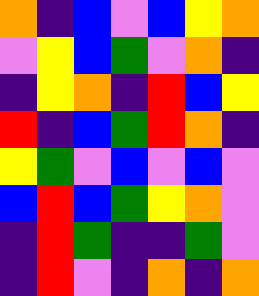[["orange", "indigo", "blue", "violet", "blue", "yellow", "orange"], ["violet", "yellow", "blue", "green", "violet", "orange", "indigo"], ["indigo", "yellow", "orange", "indigo", "red", "blue", "yellow"], ["red", "indigo", "blue", "green", "red", "orange", "indigo"], ["yellow", "green", "violet", "blue", "violet", "blue", "violet"], ["blue", "red", "blue", "green", "yellow", "orange", "violet"], ["indigo", "red", "green", "indigo", "indigo", "green", "violet"], ["indigo", "red", "violet", "indigo", "orange", "indigo", "orange"]]